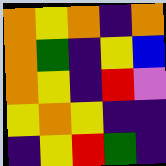[["orange", "yellow", "orange", "indigo", "orange"], ["orange", "green", "indigo", "yellow", "blue"], ["orange", "yellow", "indigo", "red", "violet"], ["yellow", "orange", "yellow", "indigo", "indigo"], ["indigo", "yellow", "red", "green", "indigo"]]